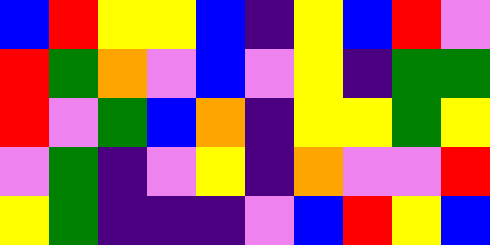[["blue", "red", "yellow", "yellow", "blue", "indigo", "yellow", "blue", "red", "violet"], ["red", "green", "orange", "violet", "blue", "violet", "yellow", "indigo", "green", "green"], ["red", "violet", "green", "blue", "orange", "indigo", "yellow", "yellow", "green", "yellow"], ["violet", "green", "indigo", "violet", "yellow", "indigo", "orange", "violet", "violet", "red"], ["yellow", "green", "indigo", "indigo", "indigo", "violet", "blue", "red", "yellow", "blue"]]